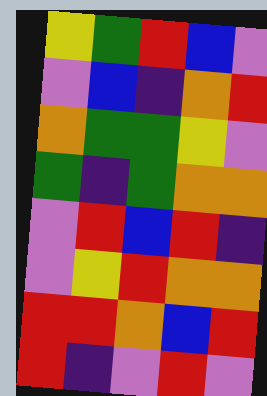[["yellow", "green", "red", "blue", "violet"], ["violet", "blue", "indigo", "orange", "red"], ["orange", "green", "green", "yellow", "violet"], ["green", "indigo", "green", "orange", "orange"], ["violet", "red", "blue", "red", "indigo"], ["violet", "yellow", "red", "orange", "orange"], ["red", "red", "orange", "blue", "red"], ["red", "indigo", "violet", "red", "violet"]]